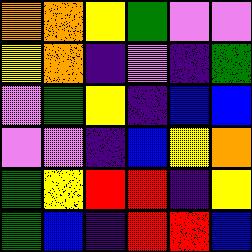[["orange", "orange", "yellow", "green", "violet", "violet"], ["yellow", "orange", "indigo", "violet", "indigo", "green"], ["violet", "green", "yellow", "indigo", "blue", "blue"], ["violet", "violet", "indigo", "blue", "yellow", "orange"], ["green", "yellow", "red", "red", "indigo", "yellow"], ["green", "blue", "indigo", "red", "red", "blue"]]